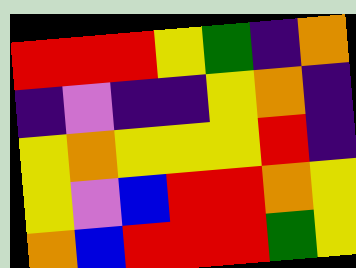[["red", "red", "red", "yellow", "green", "indigo", "orange"], ["indigo", "violet", "indigo", "indigo", "yellow", "orange", "indigo"], ["yellow", "orange", "yellow", "yellow", "yellow", "red", "indigo"], ["yellow", "violet", "blue", "red", "red", "orange", "yellow"], ["orange", "blue", "red", "red", "red", "green", "yellow"]]